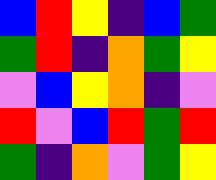[["blue", "red", "yellow", "indigo", "blue", "green"], ["green", "red", "indigo", "orange", "green", "yellow"], ["violet", "blue", "yellow", "orange", "indigo", "violet"], ["red", "violet", "blue", "red", "green", "red"], ["green", "indigo", "orange", "violet", "green", "yellow"]]